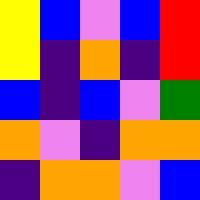[["yellow", "blue", "violet", "blue", "red"], ["yellow", "indigo", "orange", "indigo", "red"], ["blue", "indigo", "blue", "violet", "green"], ["orange", "violet", "indigo", "orange", "orange"], ["indigo", "orange", "orange", "violet", "blue"]]